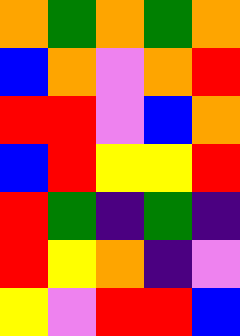[["orange", "green", "orange", "green", "orange"], ["blue", "orange", "violet", "orange", "red"], ["red", "red", "violet", "blue", "orange"], ["blue", "red", "yellow", "yellow", "red"], ["red", "green", "indigo", "green", "indigo"], ["red", "yellow", "orange", "indigo", "violet"], ["yellow", "violet", "red", "red", "blue"]]